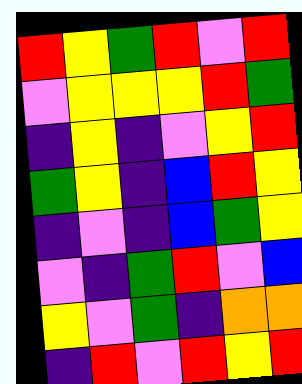[["red", "yellow", "green", "red", "violet", "red"], ["violet", "yellow", "yellow", "yellow", "red", "green"], ["indigo", "yellow", "indigo", "violet", "yellow", "red"], ["green", "yellow", "indigo", "blue", "red", "yellow"], ["indigo", "violet", "indigo", "blue", "green", "yellow"], ["violet", "indigo", "green", "red", "violet", "blue"], ["yellow", "violet", "green", "indigo", "orange", "orange"], ["indigo", "red", "violet", "red", "yellow", "red"]]